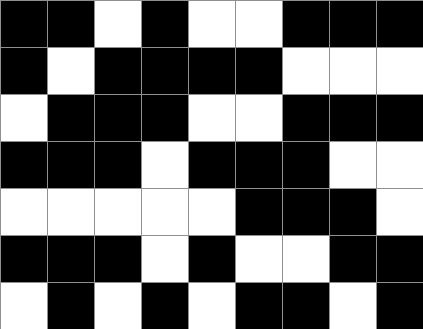[["black", "black", "white", "black", "white", "white", "black", "black", "black"], ["black", "white", "black", "black", "black", "black", "white", "white", "white"], ["white", "black", "black", "black", "white", "white", "black", "black", "black"], ["black", "black", "black", "white", "black", "black", "black", "white", "white"], ["white", "white", "white", "white", "white", "black", "black", "black", "white"], ["black", "black", "black", "white", "black", "white", "white", "black", "black"], ["white", "black", "white", "black", "white", "black", "black", "white", "black"]]